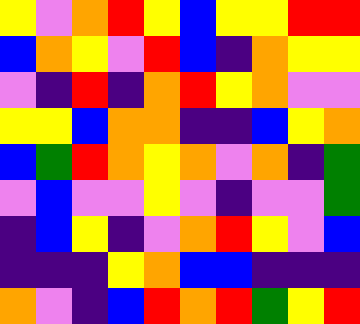[["yellow", "violet", "orange", "red", "yellow", "blue", "yellow", "yellow", "red", "red"], ["blue", "orange", "yellow", "violet", "red", "blue", "indigo", "orange", "yellow", "yellow"], ["violet", "indigo", "red", "indigo", "orange", "red", "yellow", "orange", "violet", "violet"], ["yellow", "yellow", "blue", "orange", "orange", "indigo", "indigo", "blue", "yellow", "orange"], ["blue", "green", "red", "orange", "yellow", "orange", "violet", "orange", "indigo", "green"], ["violet", "blue", "violet", "violet", "yellow", "violet", "indigo", "violet", "violet", "green"], ["indigo", "blue", "yellow", "indigo", "violet", "orange", "red", "yellow", "violet", "blue"], ["indigo", "indigo", "indigo", "yellow", "orange", "blue", "blue", "indigo", "indigo", "indigo"], ["orange", "violet", "indigo", "blue", "red", "orange", "red", "green", "yellow", "red"]]